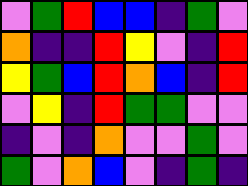[["violet", "green", "red", "blue", "blue", "indigo", "green", "violet"], ["orange", "indigo", "indigo", "red", "yellow", "violet", "indigo", "red"], ["yellow", "green", "blue", "red", "orange", "blue", "indigo", "red"], ["violet", "yellow", "indigo", "red", "green", "green", "violet", "violet"], ["indigo", "violet", "indigo", "orange", "violet", "violet", "green", "violet"], ["green", "violet", "orange", "blue", "violet", "indigo", "green", "indigo"]]